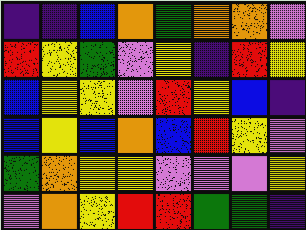[["indigo", "indigo", "blue", "orange", "green", "orange", "orange", "violet"], ["red", "yellow", "green", "violet", "yellow", "indigo", "red", "yellow"], ["blue", "yellow", "yellow", "violet", "red", "yellow", "blue", "indigo"], ["blue", "yellow", "blue", "orange", "blue", "red", "yellow", "violet"], ["green", "orange", "yellow", "yellow", "violet", "violet", "violet", "yellow"], ["violet", "orange", "yellow", "red", "red", "green", "green", "indigo"]]